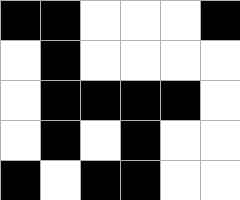[["black", "black", "white", "white", "white", "black"], ["white", "black", "white", "white", "white", "white"], ["white", "black", "black", "black", "black", "white"], ["white", "black", "white", "black", "white", "white"], ["black", "white", "black", "black", "white", "white"]]